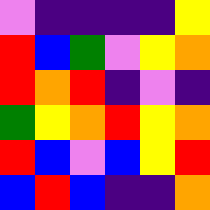[["violet", "indigo", "indigo", "indigo", "indigo", "yellow"], ["red", "blue", "green", "violet", "yellow", "orange"], ["red", "orange", "red", "indigo", "violet", "indigo"], ["green", "yellow", "orange", "red", "yellow", "orange"], ["red", "blue", "violet", "blue", "yellow", "red"], ["blue", "red", "blue", "indigo", "indigo", "orange"]]